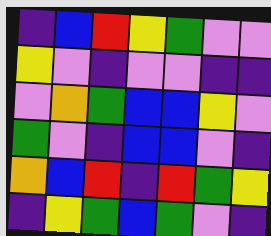[["indigo", "blue", "red", "yellow", "green", "violet", "violet"], ["yellow", "violet", "indigo", "violet", "violet", "indigo", "indigo"], ["violet", "orange", "green", "blue", "blue", "yellow", "violet"], ["green", "violet", "indigo", "blue", "blue", "violet", "indigo"], ["orange", "blue", "red", "indigo", "red", "green", "yellow"], ["indigo", "yellow", "green", "blue", "green", "violet", "indigo"]]